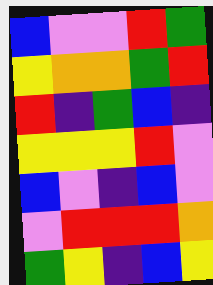[["blue", "violet", "violet", "red", "green"], ["yellow", "orange", "orange", "green", "red"], ["red", "indigo", "green", "blue", "indigo"], ["yellow", "yellow", "yellow", "red", "violet"], ["blue", "violet", "indigo", "blue", "violet"], ["violet", "red", "red", "red", "orange"], ["green", "yellow", "indigo", "blue", "yellow"]]